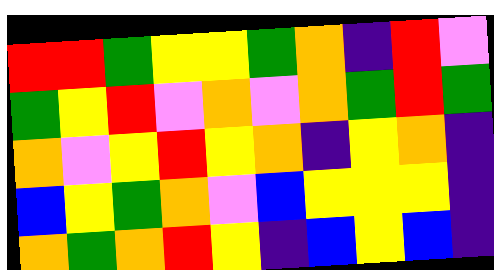[["red", "red", "green", "yellow", "yellow", "green", "orange", "indigo", "red", "violet"], ["green", "yellow", "red", "violet", "orange", "violet", "orange", "green", "red", "green"], ["orange", "violet", "yellow", "red", "yellow", "orange", "indigo", "yellow", "orange", "indigo"], ["blue", "yellow", "green", "orange", "violet", "blue", "yellow", "yellow", "yellow", "indigo"], ["orange", "green", "orange", "red", "yellow", "indigo", "blue", "yellow", "blue", "indigo"]]